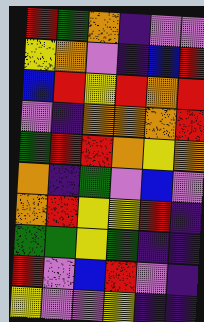[["red", "green", "orange", "indigo", "violet", "violet"], ["yellow", "orange", "violet", "indigo", "blue", "red"], ["blue", "red", "yellow", "red", "orange", "red"], ["violet", "indigo", "orange", "orange", "orange", "red"], ["green", "red", "red", "orange", "yellow", "orange"], ["orange", "indigo", "green", "violet", "blue", "violet"], ["orange", "red", "yellow", "yellow", "red", "indigo"], ["green", "green", "yellow", "green", "indigo", "indigo"], ["red", "violet", "blue", "red", "violet", "indigo"], ["yellow", "violet", "violet", "yellow", "indigo", "indigo"]]